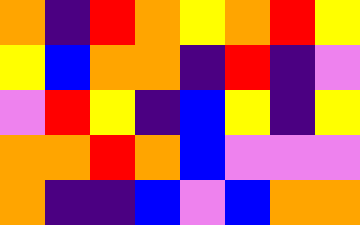[["orange", "indigo", "red", "orange", "yellow", "orange", "red", "yellow"], ["yellow", "blue", "orange", "orange", "indigo", "red", "indigo", "violet"], ["violet", "red", "yellow", "indigo", "blue", "yellow", "indigo", "yellow"], ["orange", "orange", "red", "orange", "blue", "violet", "violet", "violet"], ["orange", "indigo", "indigo", "blue", "violet", "blue", "orange", "orange"]]